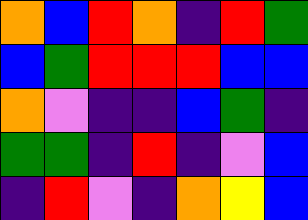[["orange", "blue", "red", "orange", "indigo", "red", "green"], ["blue", "green", "red", "red", "red", "blue", "blue"], ["orange", "violet", "indigo", "indigo", "blue", "green", "indigo"], ["green", "green", "indigo", "red", "indigo", "violet", "blue"], ["indigo", "red", "violet", "indigo", "orange", "yellow", "blue"]]